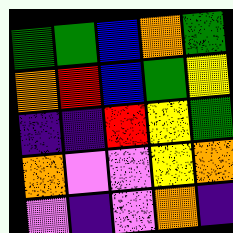[["green", "green", "blue", "orange", "green"], ["orange", "red", "blue", "green", "yellow"], ["indigo", "indigo", "red", "yellow", "green"], ["orange", "violet", "violet", "yellow", "orange"], ["violet", "indigo", "violet", "orange", "indigo"]]